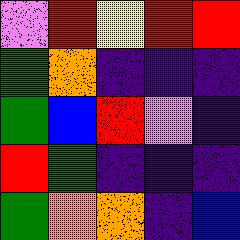[["violet", "red", "yellow", "red", "red"], ["green", "orange", "indigo", "indigo", "indigo"], ["green", "blue", "red", "violet", "indigo"], ["red", "green", "indigo", "indigo", "indigo"], ["green", "orange", "orange", "indigo", "blue"]]